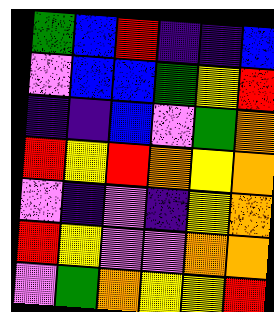[["green", "blue", "red", "indigo", "indigo", "blue"], ["violet", "blue", "blue", "green", "yellow", "red"], ["indigo", "indigo", "blue", "violet", "green", "orange"], ["red", "yellow", "red", "orange", "yellow", "orange"], ["violet", "indigo", "violet", "indigo", "yellow", "orange"], ["red", "yellow", "violet", "violet", "orange", "orange"], ["violet", "green", "orange", "yellow", "yellow", "red"]]